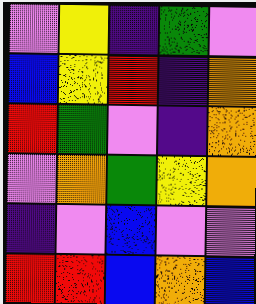[["violet", "yellow", "indigo", "green", "violet"], ["blue", "yellow", "red", "indigo", "orange"], ["red", "green", "violet", "indigo", "orange"], ["violet", "orange", "green", "yellow", "orange"], ["indigo", "violet", "blue", "violet", "violet"], ["red", "red", "blue", "orange", "blue"]]